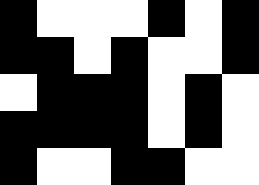[["black", "white", "white", "white", "black", "white", "black"], ["black", "black", "white", "black", "white", "white", "black"], ["white", "black", "black", "black", "white", "black", "white"], ["black", "black", "black", "black", "white", "black", "white"], ["black", "white", "white", "black", "black", "white", "white"]]